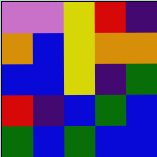[["violet", "violet", "yellow", "red", "indigo"], ["orange", "blue", "yellow", "orange", "orange"], ["blue", "blue", "yellow", "indigo", "green"], ["red", "indigo", "blue", "green", "blue"], ["green", "blue", "green", "blue", "blue"]]